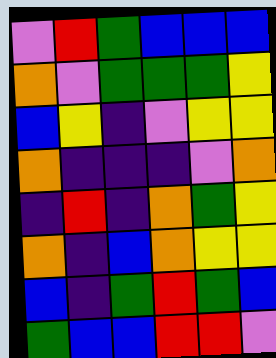[["violet", "red", "green", "blue", "blue", "blue"], ["orange", "violet", "green", "green", "green", "yellow"], ["blue", "yellow", "indigo", "violet", "yellow", "yellow"], ["orange", "indigo", "indigo", "indigo", "violet", "orange"], ["indigo", "red", "indigo", "orange", "green", "yellow"], ["orange", "indigo", "blue", "orange", "yellow", "yellow"], ["blue", "indigo", "green", "red", "green", "blue"], ["green", "blue", "blue", "red", "red", "violet"]]